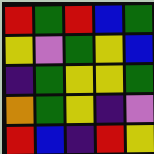[["red", "green", "red", "blue", "green"], ["yellow", "violet", "green", "yellow", "blue"], ["indigo", "green", "yellow", "yellow", "green"], ["orange", "green", "yellow", "indigo", "violet"], ["red", "blue", "indigo", "red", "yellow"]]